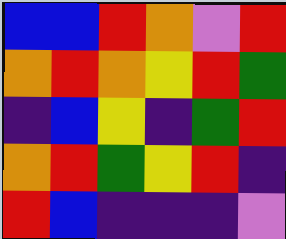[["blue", "blue", "red", "orange", "violet", "red"], ["orange", "red", "orange", "yellow", "red", "green"], ["indigo", "blue", "yellow", "indigo", "green", "red"], ["orange", "red", "green", "yellow", "red", "indigo"], ["red", "blue", "indigo", "indigo", "indigo", "violet"]]